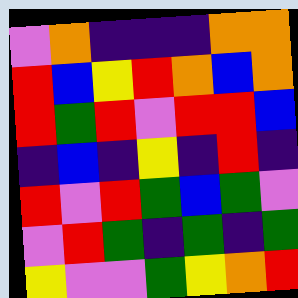[["violet", "orange", "indigo", "indigo", "indigo", "orange", "orange"], ["red", "blue", "yellow", "red", "orange", "blue", "orange"], ["red", "green", "red", "violet", "red", "red", "blue"], ["indigo", "blue", "indigo", "yellow", "indigo", "red", "indigo"], ["red", "violet", "red", "green", "blue", "green", "violet"], ["violet", "red", "green", "indigo", "green", "indigo", "green"], ["yellow", "violet", "violet", "green", "yellow", "orange", "red"]]